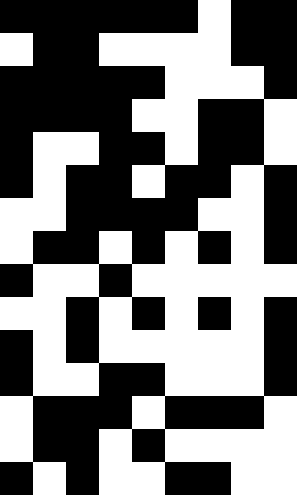[["black", "black", "black", "black", "black", "black", "white", "black", "black"], ["white", "black", "black", "white", "white", "white", "white", "black", "black"], ["black", "black", "black", "black", "black", "white", "white", "white", "black"], ["black", "black", "black", "black", "white", "white", "black", "black", "white"], ["black", "white", "white", "black", "black", "white", "black", "black", "white"], ["black", "white", "black", "black", "white", "black", "black", "white", "black"], ["white", "white", "black", "black", "black", "black", "white", "white", "black"], ["white", "black", "black", "white", "black", "white", "black", "white", "black"], ["black", "white", "white", "black", "white", "white", "white", "white", "white"], ["white", "white", "black", "white", "black", "white", "black", "white", "black"], ["black", "white", "black", "white", "white", "white", "white", "white", "black"], ["black", "white", "white", "black", "black", "white", "white", "white", "black"], ["white", "black", "black", "black", "white", "black", "black", "black", "white"], ["white", "black", "black", "white", "black", "white", "white", "white", "white"], ["black", "white", "black", "white", "white", "black", "black", "white", "white"]]